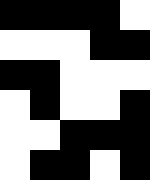[["black", "black", "black", "black", "white"], ["white", "white", "white", "black", "black"], ["black", "black", "white", "white", "white"], ["white", "black", "white", "white", "black"], ["white", "white", "black", "black", "black"], ["white", "black", "black", "white", "black"]]